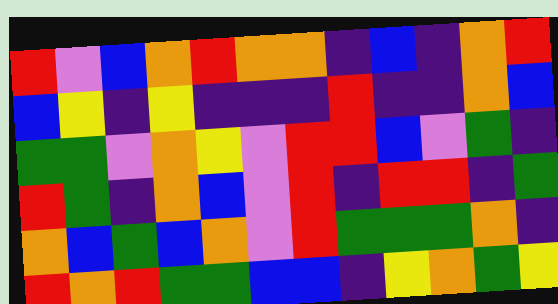[["red", "violet", "blue", "orange", "red", "orange", "orange", "indigo", "blue", "indigo", "orange", "red"], ["blue", "yellow", "indigo", "yellow", "indigo", "indigo", "indigo", "red", "indigo", "indigo", "orange", "blue"], ["green", "green", "violet", "orange", "yellow", "violet", "red", "red", "blue", "violet", "green", "indigo"], ["red", "green", "indigo", "orange", "blue", "violet", "red", "indigo", "red", "red", "indigo", "green"], ["orange", "blue", "green", "blue", "orange", "violet", "red", "green", "green", "green", "orange", "indigo"], ["red", "orange", "red", "green", "green", "blue", "blue", "indigo", "yellow", "orange", "green", "yellow"]]